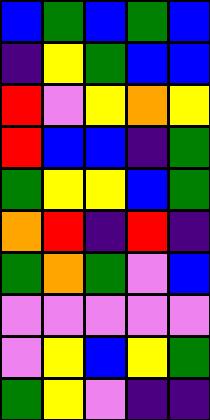[["blue", "green", "blue", "green", "blue"], ["indigo", "yellow", "green", "blue", "blue"], ["red", "violet", "yellow", "orange", "yellow"], ["red", "blue", "blue", "indigo", "green"], ["green", "yellow", "yellow", "blue", "green"], ["orange", "red", "indigo", "red", "indigo"], ["green", "orange", "green", "violet", "blue"], ["violet", "violet", "violet", "violet", "violet"], ["violet", "yellow", "blue", "yellow", "green"], ["green", "yellow", "violet", "indigo", "indigo"]]